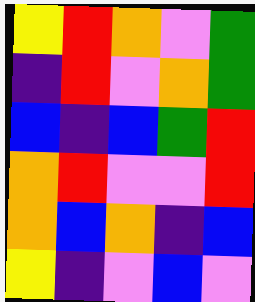[["yellow", "red", "orange", "violet", "green"], ["indigo", "red", "violet", "orange", "green"], ["blue", "indigo", "blue", "green", "red"], ["orange", "red", "violet", "violet", "red"], ["orange", "blue", "orange", "indigo", "blue"], ["yellow", "indigo", "violet", "blue", "violet"]]